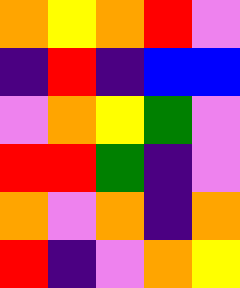[["orange", "yellow", "orange", "red", "violet"], ["indigo", "red", "indigo", "blue", "blue"], ["violet", "orange", "yellow", "green", "violet"], ["red", "red", "green", "indigo", "violet"], ["orange", "violet", "orange", "indigo", "orange"], ["red", "indigo", "violet", "orange", "yellow"]]